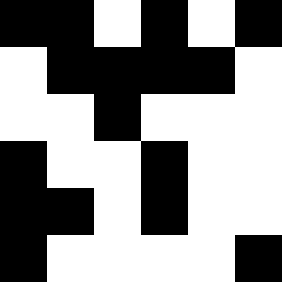[["black", "black", "white", "black", "white", "black"], ["white", "black", "black", "black", "black", "white"], ["white", "white", "black", "white", "white", "white"], ["black", "white", "white", "black", "white", "white"], ["black", "black", "white", "black", "white", "white"], ["black", "white", "white", "white", "white", "black"]]